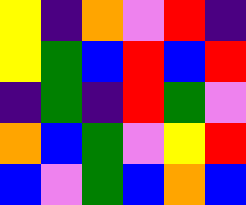[["yellow", "indigo", "orange", "violet", "red", "indigo"], ["yellow", "green", "blue", "red", "blue", "red"], ["indigo", "green", "indigo", "red", "green", "violet"], ["orange", "blue", "green", "violet", "yellow", "red"], ["blue", "violet", "green", "blue", "orange", "blue"]]